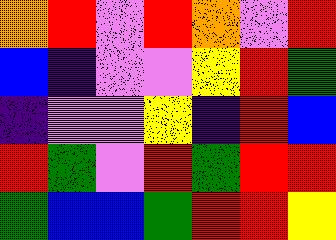[["orange", "red", "violet", "red", "orange", "violet", "red"], ["blue", "indigo", "violet", "violet", "yellow", "red", "green"], ["indigo", "violet", "violet", "yellow", "indigo", "red", "blue"], ["red", "green", "violet", "red", "green", "red", "red"], ["green", "blue", "blue", "green", "red", "red", "yellow"]]